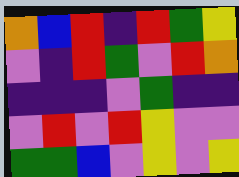[["orange", "blue", "red", "indigo", "red", "green", "yellow"], ["violet", "indigo", "red", "green", "violet", "red", "orange"], ["indigo", "indigo", "indigo", "violet", "green", "indigo", "indigo"], ["violet", "red", "violet", "red", "yellow", "violet", "violet"], ["green", "green", "blue", "violet", "yellow", "violet", "yellow"]]